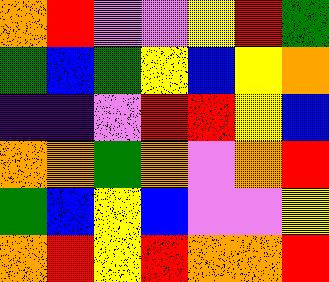[["orange", "red", "violet", "violet", "yellow", "red", "green"], ["green", "blue", "green", "yellow", "blue", "yellow", "orange"], ["indigo", "indigo", "violet", "red", "red", "yellow", "blue"], ["orange", "orange", "green", "orange", "violet", "orange", "red"], ["green", "blue", "yellow", "blue", "violet", "violet", "yellow"], ["orange", "red", "yellow", "red", "orange", "orange", "red"]]